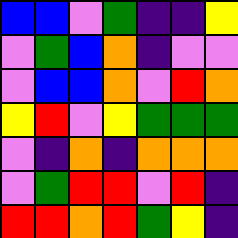[["blue", "blue", "violet", "green", "indigo", "indigo", "yellow"], ["violet", "green", "blue", "orange", "indigo", "violet", "violet"], ["violet", "blue", "blue", "orange", "violet", "red", "orange"], ["yellow", "red", "violet", "yellow", "green", "green", "green"], ["violet", "indigo", "orange", "indigo", "orange", "orange", "orange"], ["violet", "green", "red", "red", "violet", "red", "indigo"], ["red", "red", "orange", "red", "green", "yellow", "indigo"]]